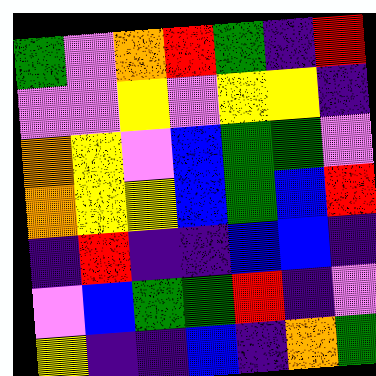[["green", "violet", "orange", "red", "green", "indigo", "red"], ["violet", "violet", "yellow", "violet", "yellow", "yellow", "indigo"], ["orange", "yellow", "violet", "blue", "green", "green", "violet"], ["orange", "yellow", "yellow", "blue", "green", "blue", "red"], ["indigo", "red", "indigo", "indigo", "blue", "blue", "indigo"], ["violet", "blue", "green", "green", "red", "indigo", "violet"], ["yellow", "indigo", "indigo", "blue", "indigo", "orange", "green"]]